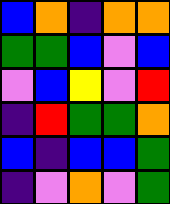[["blue", "orange", "indigo", "orange", "orange"], ["green", "green", "blue", "violet", "blue"], ["violet", "blue", "yellow", "violet", "red"], ["indigo", "red", "green", "green", "orange"], ["blue", "indigo", "blue", "blue", "green"], ["indigo", "violet", "orange", "violet", "green"]]